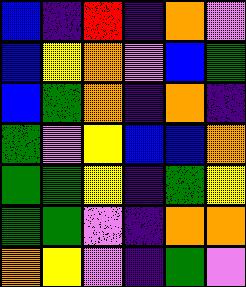[["blue", "indigo", "red", "indigo", "orange", "violet"], ["blue", "yellow", "orange", "violet", "blue", "green"], ["blue", "green", "orange", "indigo", "orange", "indigo"], ["green", "violet", "yellow", "blue", "blue", "orange"], ["green", "green", "yellow", "indigo", "green", "yellow"], ["green", "green", "violet", "indigo", "orange", "orange"], ["orange", "yellow", "violet", "indigo", "green", "violet"]]